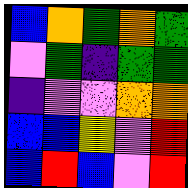[["blue", "orange", "green", "orange", "green"], ["violet", "green", "indigo", "green", "green"], ["indigo", "violet", "violet", "orange", "orange"], ["blue", "blue", "yellow", "violet", "red"], ["blue", "red", "blue", "violet", "red"]]